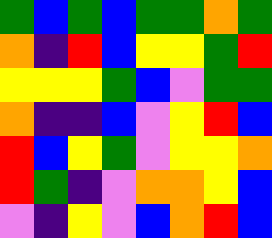[["green", "blue", "green", "blue", "green", "green", "orange", "green"], ["orange", "indigo", "red", "blue", "yellow", "yellow", "green", "red"], ["yellow", "yellow", "yellow", "green", "blue", "violet", "green", "green"], ["orange", "indigo", "indigo", "blue", "violet", "yellow", "red", "blue"], ["red", "blue", "yellow", "green", "violet", "yellow", "yellow", "orange"], ["red", "green", "indigo", "violet", "orange", "orange", "yellow", "blue"], ["violet", "indigo", "yellow", "violet", "blue", "orange", "red", "blue"]]